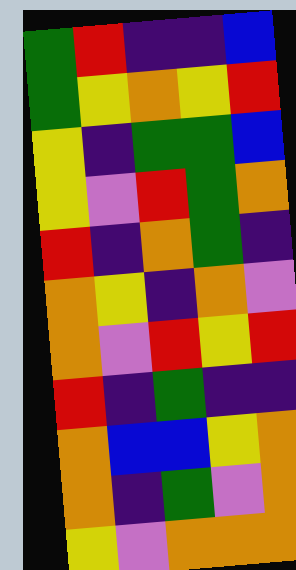[["green", "red", "indigo", "indigo", "blue"], ["green", "yellow", "orange", "yellow", "red"], ["yellow", "indigo", "green", "green", "blue"], ["yellow", "violet", "red", "green", "orange"], ["red", "indigo", "orange", "green", "indigo"], ["orange", "yellow", "indigo", "orange", "violet"], ["orange", "violet", "red", "yellow", "red"], ["red", "indigo", "green", "indigo", "indigo"], ["orange", "blue", "blue", "yellow", "orange"], ["orange", "indigo", "green", "violet", "orange"], ["yellow", "violet", "orange", "orange", "orange"]]